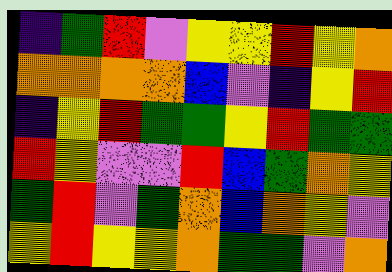[["indigo", "green", "red", "violet", "yellow", "yellow", "red", "yellow", "orange"], ["orange", "orange", "orange", "orange", "blue", "violet", "indigo", "yellow", "red"], ["indigo", "yellow", "red", "green", "green", "yellow", "red", "green", "green"], ["red", "yellow", "violet", "violet", "red", "blue", "green", "orange", "yellow"], ["green", "red", "violet", "green", "orange", "blue", "orange", "yellow", "violet"], ["yellow", "red", "yellow", "yellow", "orange", "green", "green", "violet", "orange"]]